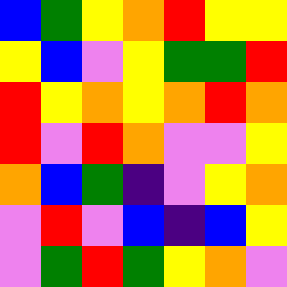[["blue", "green", "yellow", "orange", "red", "yellow", "yellow"], ["yellow", "blue", "violet", "yellow", "green", "green", "red"], ["red", "yellow", "orange", "yellow", "orange", "red", "orange"], ["red", "violet", "red", "orange", "violet", "violet", "yellow"], ["orange", "blue", "green", "indigo", "violet", "yellow", "orange"], ["violet", "red", "violet", "blue", "indigo", "blue", "yellow"], ["violet", "green", "red", "green", "yellow", "orange", "violet"]]